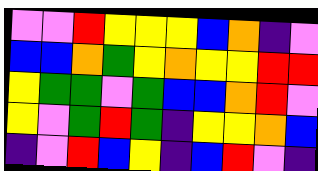[["violet", "violet", "red", "yellow", "yellow", "yellow", "blue", "orange", "indigo", "violet"], ["blue", "blue", "orange", "green", "yellow", "orange", "yellow", "yellow", "red", "red"], ["yellow", "green", "green", "violet", "green", "blue", "blue", "orange", "red", "violet"], ["yellow", "violet", "green", "red", "green", "indigo", "yellow", "yellow", "orange", "blue"], ["indigo", "violet", "red", "blue", "yellow", "indigo", "blue", "red", "violet", "indigo"]]